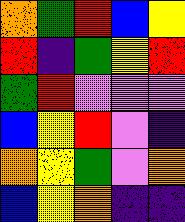[["orange", "green", "red", "blue", "yellow"], ["red", "indigo", "green", "yellow", "red"], ["green", "red", "violet", "violet", "violet"], ["blue", "yellow", "red", "violet", "indigo"], ["orange", "yellow", "green", "violet", "orange"], ["blue", "yellow", "orange", "indigo", "indigo"]]